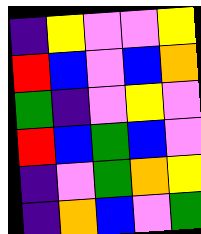[["indigo", "yellow", "violet", "violet", "yellow"], ["red", "blue", "violet", "blue", "orange"], ["green", "indigo", "violet", "yellow", "violet"], ["red", "blue", "green", "blue", "violet"], ["indigo", "violet", "green", "orange", "yellow"], ["indigo", "orange", "blue", "violet", "green"]]